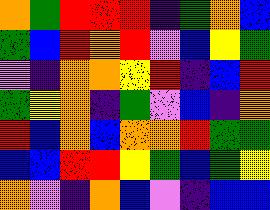[["orange", "green", "red", "red", "red", "indigo", "green", "orange", "blue"], ["green", "blue", "red", "orange", "red", "violet", "blue", "yellow", "green"], ["violet", "indigo", "orange", "orange", "yellow", "red", "indigo", "blue", "red"], ["green", "yellow", "orange", "indigo", "green", "violet", "blue", "indigo", "orange"], ["red", "blue", "orange", "blue", "orange", "orange", "red", "green", "green"], ["blue", "blue", "red", "red", "yellow", "green", "blue", "green", "yellow"], ["orange", "violet", "indigo", "orange", "blue", "violet", "indigo", "blue", "blue"]]